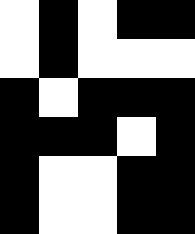[["white", "black", "white", "black", "black"], ["white", "black", "white", "white", "white"], ["black", "white", "black", "black", "black"], ["black", "black", "black", "white", "black"], ["black", "white", "white", "black", "black"], ["black", "white", "white", "black", "black"]]